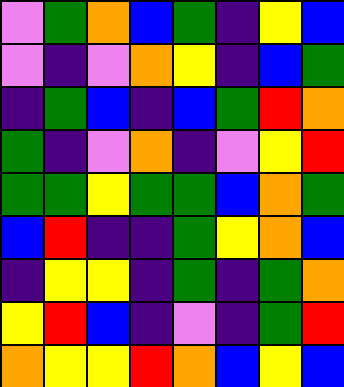[["violet", "green", "orange", "blue", "green", "indigo", "yellow", "blue"], ["violet", "indigo", "violet", "orange", "yellow", "indigo", "blue", "green"], ["indigo", "green", "blue", "indigo", "blue", "green", "red", "orange"], ["green", "indigo", "violet", "orange", "indigo", "violet", "yellow", "red"], ["green", "green", "yellow", "green", "green", "blue", "orange", "green"], ["blue", "red", "indigo", "indigo", "green", "yellow", "orange", "blue"], ["indigo", "yellow", "yellow", "indigo", "green", "indigo", "green", "orange"], ["yellow", "red", "blue", "indigo", "violet", "indigo", "green", "red"], ["orange", "yellow", "yellow", "red", "orange", "blue", "yellow", "blue"]]